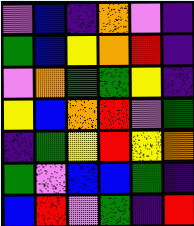[["violet", "blue", "indigo", "orange", "violet", "indigo"], ["green", "blue", "yellow", "orange", "red", "indigo"], ["violet", "orange", "green", "green", "yellow", "indigo"], ["yellow", "blue", "orange", "red", "violet", "green"], ["indigo", "green", "yellow", "red", "yellow", "orange"], ["green", "violet", "blue", "blue", "green", "indigo"], ["blue", "red", "violet", "green", "indigo", "red"]]